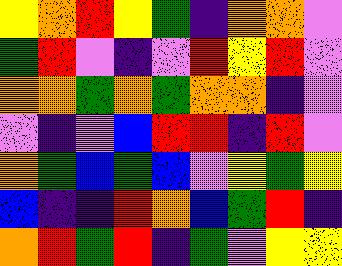[["yellow", "orange", "red", "yellow", "green", "indigo", "orange", "orange", "violet"], ["green", "red", "violet", "indigo", "violet", "red", "yellow", "red", "violet"], ["orange", "orange", "green", "orange", "green", "orange", "orange", "indigo", "violet"], ["violet", "indigo", "violet", "blue", "red", "red", "indigo", "red", "violet"], ["orange", "green", "blue", "green", "blue", "violet", "yellow", "green", "yellow"], ["blue", "indigo", "indigo", "red", "orange", "blue", "green", "red", "indigo"], ["orange", "red", "green", "red", "indigo", "green", "violet", "yellow", "yellow"]]